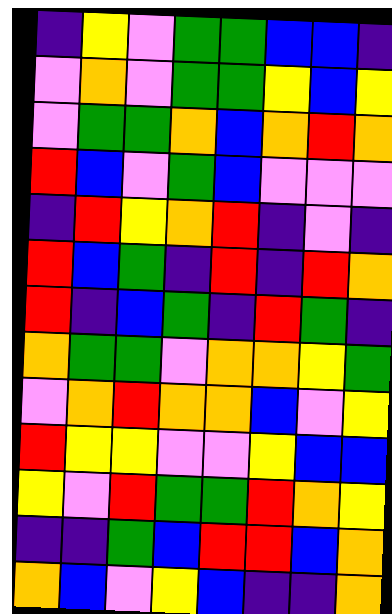[["indigo", "yellow", "violet", "green", "green", "blue", "blue", "indigo"], ["violet", "orange", "violet", "green", "green", "yellow", "blue", "yellow"], ["violet", "green", "green", "orange", "blue", "orange", "red", "orange"], ["red", "blue", "violet", "green", "blue", "violet", "violet", "violet"], ["indigo", "red", "yellow", "orange", "red", "indigo", "violet", "indigo"], ["red", "blue", "green", "indigo", "red", "indigo", "red", "orange"], ["red", "indigo", "blue", "green", "indigo", "red", "green", "indigo"], ["orange", "green", "green", "violet", "orange", "orange", "yellow", "green"], ["violet", "orange", "red", "orange", "orange", "blue", "violet", "yellow"], ["red", "yellow", "yellow", "violet", "violet", "yellow", "blue", "blue"], ["yellow", "violet", "red", "green", "green", "red", "orange", "yellow"], ["indigo", "indigo", "green", "blue", "red", "red", "blue", "orange"], ["orange", "blue", "violet", "yellow", "blue", "indigo", "indigo", "orange"]]